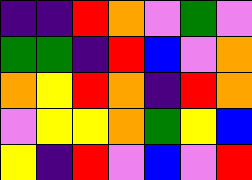[["indigo", "indigo", "red", "orange", "violet", "green", "violet"], ["green", "green", "indigo", "red", "blue", "violet", "orange"], ["orange", "yellow", "red", "orange", "indigo", "red", "orange"], ["violet", "yellow", "yellow", "orange", "green", "yellow", "blue"], ["yellow", "indigo", "red", "violet", "blue", "violet", "red"]]